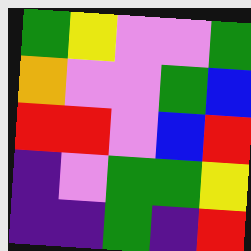[["green", "yellow", "violet", "violet", "green"], ["orange", "violet", "violet", "green", "blue"], ["red", "red", "violet", "blue", "red"], ["indigo", "violet", "green", "green", "yellow"], ["indigo", "indigo", "green", "indigo", "red"]]